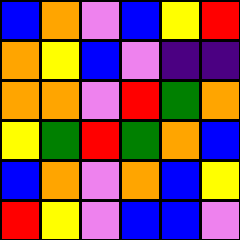[["blue", "orange", "violet", "blue", "yellow", "red"], ["orange", "yellow", "blue", "violet", "indigo", "indigo"], ["orange", "orange", "violet", "red", "green", "orange"], ["yellow", "green", "red", "green", "orange", "blue"], ["blue", "orange", "violet", "orange", "blue", "yellow"], ["red", "yellow", "violet", "blue", "blue", "violet"]]